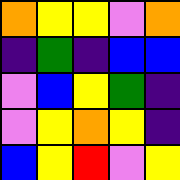[["orange", "yellow", "yellow", "violet", "orange"], ["indigo", "green", "indigo", "blue", "blue"], ["violet", "blue", "yellow", "green", "indigo"], ["violet", "yellow", "orange", "yellow", "indigo"], ["blue", "yellow", "red", "violet", "yellow"]]